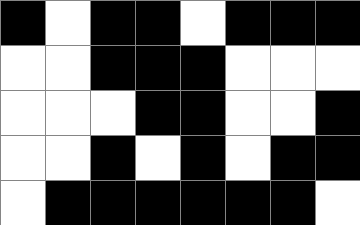[["black", "white", "black", "black", "white", "black", "black", "black"], ["white", "white", "black", "black", "black", "white", "white", "white"], ["white", "white", "white", "black", "black", "white", "white", "black"], ["white", "white", "black", "white", "black", "white", "black", "black"], ["white", "black", "black", "black", "black", "black", "black", "white"]]